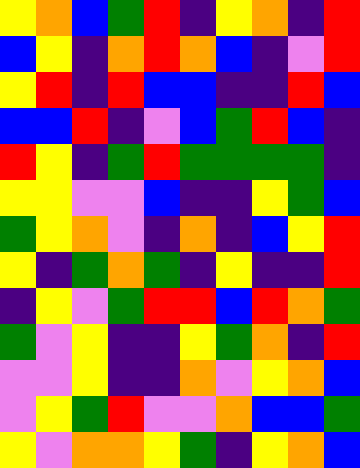[["yellow", "orange", "blue", "green", "red", "indigo", "yellow", "orange", "indigo", "red"], ["blue", "yellow", "indigo", "orange", "red", "orange", "blue", "indigo", "violet", "red"], ["yellow", "red", "indigo", "red", "blue", "blue", "indigo", "indigo", "red", "blue"], ["blue", "blue", "red", "indigo", "violet", "blue", "green", "red", "blue", "indigo"], ["red", "yellow", "indigo", "green", "red", "green", "green", "green", "green", "indigo"], ["yellow", "yellow", "violet", "violet", "blue", "indigo", "indigo", "yellow", "green", "blue"], ["green", "yellow", "orange", "violet", "indigo", "orange", "indigo", "blue", "yellow", "red"], ["yellow", "indigo", "green", "orange", "green", "indigo", "yellow", "indigo", "indigo", "red"], ["indigo", "yellow", "violet", "green", "red", "red", "blue", "red", "orange", "green"], ["green", "violet", "yellow", "indigo", "indigo", "yellow", "green", "orange", "indigo", "red"], ["violet", "violet", "yellow", "indigo", "indigo", "orange", "violet", "yellow", "orange", "blue"], ["violet", "yellow", "green", "red", "violet", "violet", "orange", "blue", "blue", "green"], ["yellow", "violet", "orange", "orange", "yellow", "green", "indigo", "yellow", "orange", "blue"]]